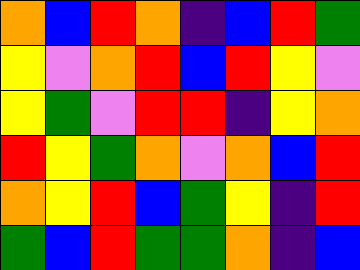[["orange", "blue", "red", "orange", "indigo", "blue", "red", "green"], ["yellow", "violet", "orange", "red", "blue", "red", "yellow", "violet"], ["yellow", "green", "violet", "red", "red", "indigo", "yellow", "orange"], ["red", "yellow", "green", "orange", "violet", "orange", "blue", "red"], ["orange", "yellow", "red", "blue", "green", "yellow", "indigo", "red"], ["green", "blue", "red", "green", "green", "orange", "indigo", "blue"]]